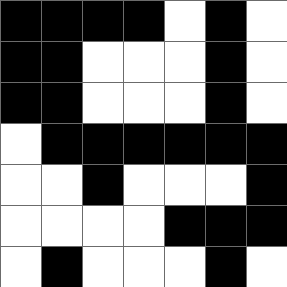[["black", "black", "black", "black", "white", "black", "white"], ["black", "black", "white", "white", "white", "black", "white"], ["black", "black", "white", "white", "white", "black", "white"], ["white", "black", "black", "black", "black", "black", "black"], ["white", "white", "black", "white", "white", "white", "black"], ["white", "white", "white", "white", "black", "black", "black"], ["white", "black", "white", "white", "white", "black", "white"]]